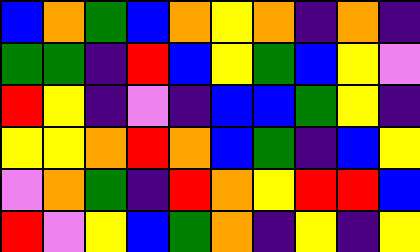[["blue", "orange", "green", "blue", "orange", "yellow", "orange", "indigo", "orange", "indigo"], ["green", "green", "indigo", "red", "blue", "yellow", "green", "blue", "yellow", "violet"], ["red", "yellow", "indigo", "violet", "indigo", "blue", "blue", "green", "yellow", "indigo"], ["yellow", "yellow", "orange", "red", "orange", "blue", "green", "indigo", "blue", "yellow"], ["violet", "orange", "green", "indigo", "red", "orange", "yellow", "red", "red", "blue"], ["red", "violet", "yellow", "blue", "green", "orange", "indigo", "yellow", "indigo", "yellow"]]